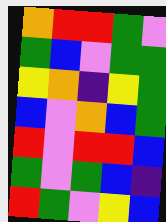[["orange", "red", "red", "green", "violet"], ["green", "blue", "violet", "green", "green"], ["yellow", "orange", "indigo", "yellow", "green"], ["blue", "violet", "orange", "blue", "green"], ["red", "violet", "red", "red", "blue"], ["green", "violet", "green", "blue", "indigo"], ["red", "green", "violet", "yellow", "blue"]]